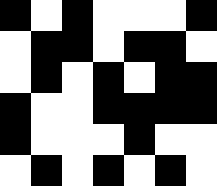[["black", "white", "black", "white", "white", "white", "black"], ["white", "black", "black", "white", "black", "black", "white"], ["white", "black", "white", "black", "white", "black", "black"], ["black", "white", "white", "black", "black", "black", "black"], ["black", "white", "white", "white", "black", "white", "white"], ["white", "black", "white", "black", "white", "black", "white"]]